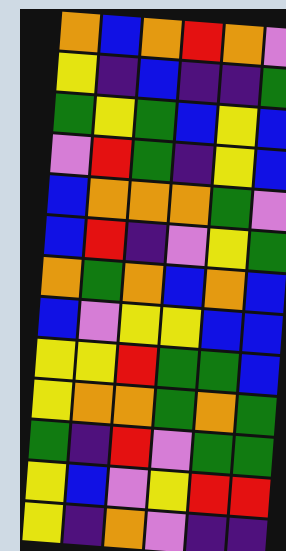[["orange", "blue", "orange", "red", "orange", "violet"], ["yellow", "indigo", "blue", "indigo", "indigo", "green"], ["green", "yellow", "green", "blue", "yellow", "blue"], ["violet", "red", "green", "indigo", "yellow", "blue"], ["blue", "orange", "orange", "orange", "green", "violet"], ["blue", "red", "indigo", "violet", "yellow", "green"], ["orange", "green", "orange", "blue", "orange", "blue"], ["blue", "violet", "yellow", "yellow", "blue", "blue"], ["yellow", "yellow", "red", "green", "green", "blue"], ["yellow", "orange", "orange", "green", "orange", "green"], ["green", "indigo", "red", "violet", "green", "green"], ["yellow", "blue", "violet", "yellow", "red", "red"], ["yellow", "indigo", "orange", "violet", "indigo", "indigo"]]